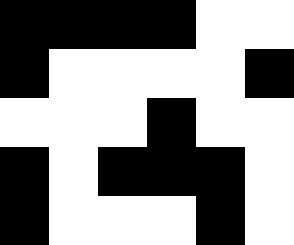[["black", "black", "black", "black", "white", "white"], ["black", "white", "white", "white", "white", "black"], ["white", "white", "white", "black", "white", "white"], ["black", "white", "black", "black", "black", "white"], ["black", "white", "white", "white", "black", "white"]]